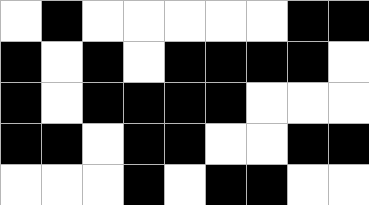[["white", "black", "white", "white", "white", "white", "white", "black", "black"], ["black", "white", "black", "white", "black", "black", "black", "black", "white"], ["black", "white", "black", "black", "black", "black", "white", "white", "white"], ["black", "black", "white", "black", "black", "white", "white", "black", "black"], ["white", "white", "white", "black", "white", "black", "black", "white", "white"]]